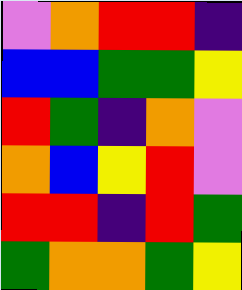[["violet", "orange", "red", "red", "indigo"], ["blue", "blue", "green", "green", "yellow"], ["red", "green", "indigo", "orange", "violet"], ["orange", "blue", "yellow", "red", "violet"], ["red", "red", "indigo", "red", "green"], ["green", "orange", "orange", "green", "yellow"]]